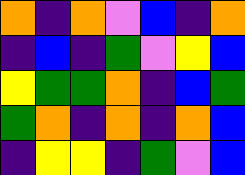[["orange", "indigo", "orange", "violet", "blue", "indigo", "orange"], ["indigo", "blue", "indigo", "green", "violet", "yellow", "blue"], ["yellow", "green", "green", "orange", "indigo", "blue", "green"], ["green", "orange", "indigo", "orange", "indigo", "orange", "blue"], ["indigo", "yellow", "yellow", "indigo", "green", "violet", "blue"]]